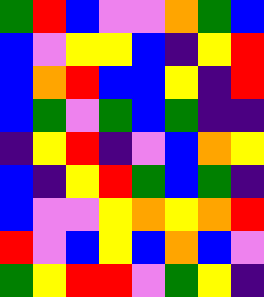[["green", "red", "blue", "violet", "violet", "orange", "green", "blue"], ["blue", "violet", "yellow", "yellow", "blue", "indigo", "yellow", "red"], ["blue", "orange", "red", "blue", "blue", "yellow", "indigo", "red"], ["blue", "green", "violet", "green", "blue", "green", "indigo", "indigo"], ["indigo", "yellow", "red", "indigo", "violet", "blue", "orange", "yellow"], ["blue", "indigo", "yellow", "red", "green", "blue", "green", "indigo"], ["blue", "violet", "violet", "yellow", "orange", "yellow", "orange", "red"], ["red", "violet", "blue", "yellow", "blue", "orange", "blue", "violet"], ["green", "yellow", "red", "red", "violet", "green", "yellow", "indigo"]]